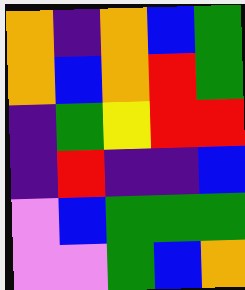[["orange", "indigo", "orange", "blue", "green"], ["orange", "blue", "orange", "red", "green"], ["indigo", "green", "yellow", "red", "red"], ["indigo", "red", "indigo", "indigo", "blue"], ["violet", "blue", "green", "green", "green"], ["violet", "violet", "green", "blue", "orange"]]